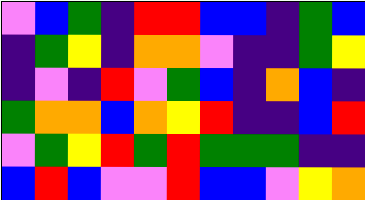[["violet", "blue", "green", "indigo", "red", "red", "blue", "blue", "indigo", "green", "blue"], ["indigo", "green", "yellow", "indigo", "orange", "orange", "violet", "indigo", "indigo", "green", "yellow"], ["indigo", "violet", "indigo", "red", "violet", "green", "blue", "indigo", "orange", "blue", "indigo"], ["green", "orange", "orange", "blue", "orange", "yellow", "red", "indigo", "indigo", "blue", "red"], ["violet", "green", "yellow", "red", "green", "red", "green", "green", "green", "indigo", "indigo"], ["blue", "red", "blue", "violet", "violet", "red", "blue", "blue", "violet", "yellow", "orange"]]